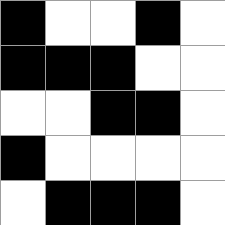[["black", "white", "white", "black", "white"], ["black", "black", "black", "white", "white"], ["white", "white", "black", "black", "white"], ["black", "white", "white", "white", "white"], ["white", "black", "black", "black", "white"]]